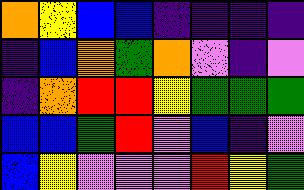[["orange", "yellow", "blue", "blue", "indigo", "indigo", "indigo", "indigo"], ["indigo", "blue", "orange", "green", "orange", "violet", "indigo", "violet"], ["indigo", "orange", "red", "red", "yellow", "green", "green", "green"], ["blue", "blue", "green", "red", "violet", "blue", "indigo", "violet"], ["blue", "yellow", "violet", "violet", "violet", "red", "yellow", "green"]]